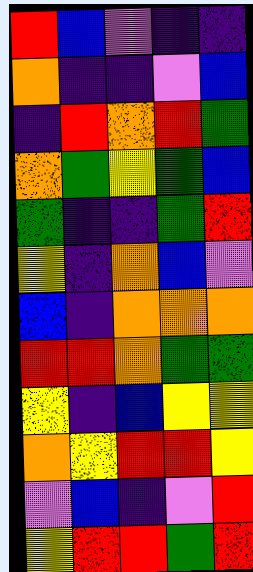[["red", "blue", "violet", "indigo", "indigo"], ["orange", "indigo", "indigo", "violet", "blue"], ["indigo", "red", "orange", "red", "green"], ["orange", "green", "yellow", "green", "blue"], ["green", "indigo", "indigo", "green", "red"], ["yellow", "indigo", "orange", "blue", "violet"], ["blue", "indigo", "orange", "orange", "orange"], ["red", "red", "orange", "green", "green"], ["yellow", "indigo", "blue", "yellow", "yellow"], ["orange", "yellow", "red", "red", "yellow"], ["violet", "blue", "indigo", "violet", "red"], ["yellow", "red", "red", "green", "red"]]